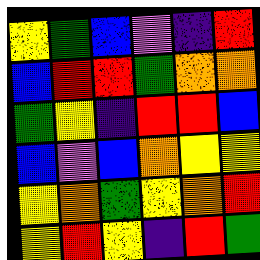[["yellow", "green", "blue", "violet", "indigo", "red"], ["blue", "red", "red", "green", "orange", "orange"], ["green", "yellow", "indigo", "red", "red", "blue"], ["blue", "violet", "blue", "orange", "yellow", "yellow"], ["yellow", "orange", "green", "yellow", "orange", "red"], ["yellow", "red", "yellow", "indigo", "red", "green"]]